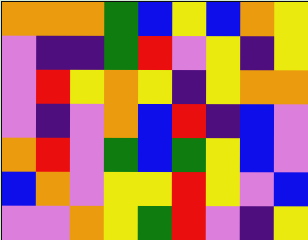[["orange", "orange", "orange", "green", "blue", "yellow", "blue", "orange", "yellow"], ["violet", "indigo", "indigo", "green", "red", "violet", "yellow", "indigo", "yellow"], ["violet", "red", "yellow", "orange", "yellow", "indigo", "yellow", "orange", "orange"], ["violet", "indigo", "violet", "orange", "blue", "red", "indigo", "blue", "violet"], ["orange", "red", "violet", "green", "blue", "green", "yellow", "blue", "violet"], ["blue", "orange", "violet", "yellow", "yellow", "red", "yellow", "violet", "blue"], ["violet", "violet", "orange", "yellow", "green", "red", "violet", "indigo", "yellow"]]